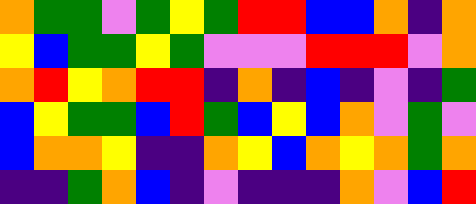[["orange", "green", "green", "violet", "green", "yellow", "green", "red", "red", "blue", "blue", "orange", "indigo", "orange"], ["yellow", "blue", "green", "green", "yellow", "green", "violet", "violet", "violet", "red", "red", "red", "violet", "orange"], ["orange", "red", "yellow", "orange", "red", "red", "indigo", "orange", "indigo", "blue", "indigo", "violet", "indigo", "green"], ["blue", "yellow", "green", "green", "blue", "red", "green", "blue", "yellow", "blue", "orange", "violet", "green", "violet"], ["blue", "orange", "orange", "yellow", "indigo", "indigo", "orange", "yellow", "blue", "orange", "yellow", "orange", "green", "orange"], ["indigo", "indigo", "green", "orange", "blue", "indigo", "violet", "indigo", "indigo", "indigo", "orange", "violet", "blue", "red"]]